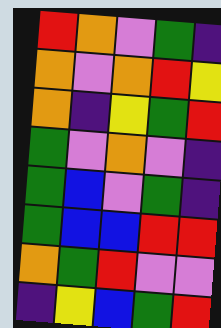[["red", "orange", "violet", "green", "indigo"], ["orange", "violet", "orange", "red", "yellow"], ["orange", "indigo", "yellow", "green", "red"], ["green", "violet", "orange", "violet", "indigo"], ["green", "blue", "violet", "green", "indigo"], ["green", "blue", "blue", "red", "red"], ["orange", "green", "red", "violet", "violet"], ["indigo", "yellow", "blue", "green", "red"]]